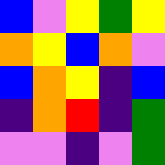[["blue", "violet", "yellow", "green", "yellow"], ["orange", "yellow", "blue", "orange", "violet"], ["blue", "orange", "yellow", "indigo", "blue"], ["indigo", "orange", "red", "indigo", "green"], ["violet", "violet", "indigo", "violet", "green"]]